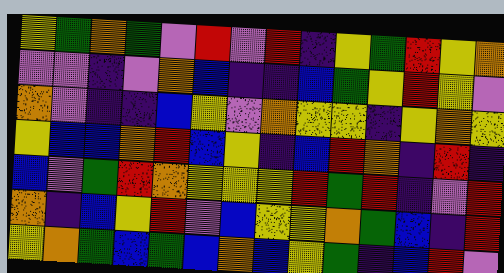[["yellow", "green", "orange", "green", "violet", "red", "violet", "red", "indigo", "yellow", "green", "red", "yellow", "orange"], ["violet", "violet", "indigo", "violet", "orange", "blue", "indigo", "indigo", "blue", "green", "yellow", "red", "yellow", "violet"], ["orange", "violet", "indigo", "indigo", "blue", "yellow", "violet", "orange", "yellow", "yellow", "indigo", "yellow", "orange", "yellow"], ["yellow", "blue", "blue", "orange", "red", "blue", "yellow", "indigo", "blue", "red", "orange", "indigo", "red", "indigo"], ["blue", "violet", "green", "red", "orange", "yellow", "yellow", "yellow", "red", "green", "red", "indigo", "violet", "red"], ["orange", "indigo", "blue", "yellow", "red", "violet", "blue", "yellow", "yellow", "orange", "green", "blue", "indigo", "red"], ["yellow", "orange", "green", "blue", "green", "blue", "orange", "blue", "yellow", "green", "indigo", "blue", "red", "violet"]]